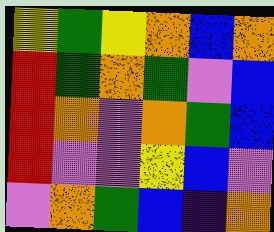[["yellow", "green", "yellow", "orange", "blue", "orange"], ["red", "green", "orange", "green", "violet", "blue"], ["red", "orange", "violet", "orange", "green", "blue"], ["red", "violet", "violet", "yellow", "blue", "violet"], ["violet", "orange", "green", "blue", "indigo", "orange"]]